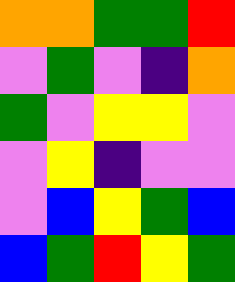[["orange", "orange", "green", "green", "red"], ["violet", "green", "violet", "indigo", "orange"], ["green", "violet", "yellow", "yellow", "violet"], ["violet", "yellow", "indigo", "violet", "violet"], ["violet", "blue", "yellow", "green", "blue"], ["blue", "green", "red", "yellow", "green"]]